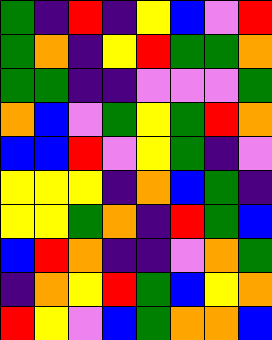[["green", "indigo", "red", "indigo", "yellow", "blue", "violet", "red"], ["green", "orange", "indigo", "yellow", "red", "green", "green", "orange"], ["green", "green", "indigo", "indigo", "violet", "violet", "violet", "green"], ["orange", "blue", "violet", "green", "yellow", "green", "red", "orange"], ["blue", "blue", "red", "violet", "yellow", "green", "indigo", "violet"], ["yellow", "yellow", "yellow", "indigo", "orange", "blue", "green", "indigo"], ["yellow", "yellow", "green", "orange", "indigo", "red", "green", "blue"], ["blue", "red", "orange", "indigo", "indigo", "violet", "orange", "green"], ["indigo", "orange", "yellow", "red", "green", "blue", "yellow", "orange"], ["red", "yellow", "violet", "blue", "green", "orange", "orange", "blue"]]